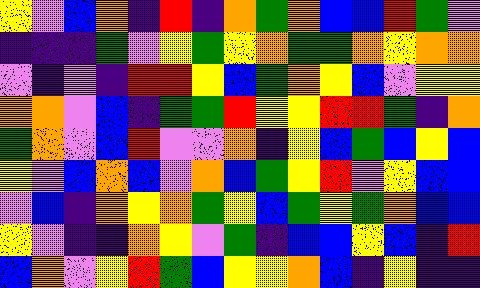[["yellow", "violet", "blue", "orange", "indigo", "red", "indigo", "orange", "green", "orange", "blue", "blue", "red", "green", "violet"], ["indigo", "indigo", "indigo", "green", "violet", "yellow", "green", "yellow", "orange", "green", "green", "orange", "yellow", "orange", "orange"], ["violet", "indigo", "violet", "indigo", "red", "red", "yellow", "blue", "green", "orange", "yellow", "blue", "violet", "yellow", "yellow"], ["orange", "orange", "violet", "blue", "indigo", "green", "green", "red", "yellow", "yellow", "red", "red", "green", "indigo", "orange"], ["green", "orange", "violet", "blue", "red", "violet", "violet", "orange", "indigo", "yellow", "blue", "green", "blue", "yellow", "blue"], ["yellow", "violet", "blue", "orange", "blue", "violet", "orange", "blue", "green", "yellow", "red", "violet", "yellow", "blue", "blue"], ["violet", "blue", "indigo", "orange", "yellow", "orange", "green", "yellow", "blue", "green", "yellow", "green", "orange", "blue", "blue"], ["yellow", "violet", "indigo", "indigo", "orange", "yellow", "violet", "green", "indigo", "blue", "blue", "yellow", "blue", "indigo", "red"], ["blue", "orange", "violet", "yellow", "red", "green", "blue", "yellow", "yellow", "orange", "blue", "indigo", "yellow", "indigo", "indigo"]]